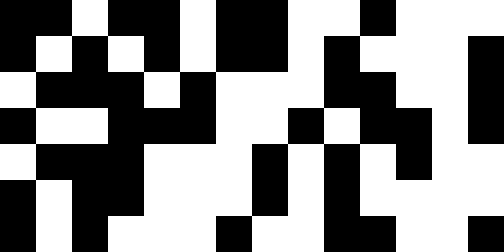[["black", "black", "white", "black", "black", "white", "black", "black", "white", "white", "black", "white", "white", "white"], ["black", "white", "black", "white", "black", "white", "black", "black", "white", "black", "white", "white", "white", "black"], ["white", "black", "black", "black", "white", "black", "white", "white", "white", "black", "black", "white", "white", "black"], ["black", "white", "white", "black", "black", "black", "white", "white", "black", "white", "black", "black", "white", "black"], ["white", "black", "black", "black", "white", "white", "white", "black", "white", "black", "white", "black", "white", "white"], ["black", "white", "black", "black", "white", "white", "white", "black", "white", "black", "white", "white", "white", "white"], ["black", "white", "black", "white", "white", "white", "black", "white", "white", "black", "black", "white", "white", "black"]]